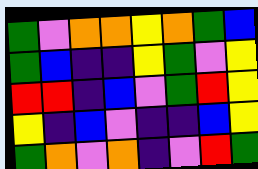[["green", "violet", "orange", "orange", "yellow", "orange", "green", "blue"], ["green", "blue", "indigo", "indigo", "yellow", "green", "violet", "yellow"], ["red", "red", "indigo", "blue", "violet", "green", "red", "yellow"], ["yellow", "indigo", "blue", "violet", "indigo", "indigo", "blue", "yellow"], ["green", "orange", "violet", "orange", "indigo", "violet", "red", "green"]]